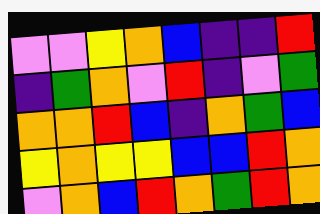[["violet", "violet", "yellow", "orange", "blue", "indigo", "indigo", "red"], ["indigo", "green", "orange", "violet", "red", "indigo", "violet", "green"], ["orange", "orange", "red", "blue", "indigo", "orange", "green", "blue"], ["yellow", "orange", "yellow", "yellow", "blue", "blue", "red", "orange"], ["violet", "orange", "blue", "red", "orange", "green", "red", "orange"]]